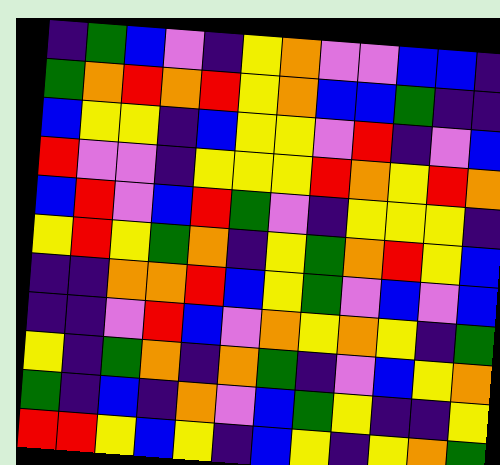[["indigo", "green", "blue", "violet", "indigo", "yellow", "orange", "violet", "violet", "blue", "blue", "indigo"], ["green", "orange", "red", "orange", "red", "yellow", "orange", "blue", "blue", "green", "indigo", "indigo"], ["blue", "yellow", "yellow", "indigo", "blue", "yellow", "yellow", "violet", "red", "indigo", "violet", "blue"], ["red", "violet", "violet", "indigo", "yellow", "yellow", "yellow", "red", "orange", "yellow", "red", "orange"], ["blue", "red", "violet", "blue", "red", "green", "violet", "indigo", "yellow", "yellow", "yellow", "indigo"], ["yellow", "red", "yellow", "green", "orange", "indigo", "yellow", "green", "orange", "red", "yellow", "blue"], ["indigo", "indigo", "orange", "orange", "red", "blue", "yellow", "green", "violet", "blue", "violet", "blue"], ["indigo", "indigo", "violet", "red", "blue", "violet", "orange", "yellow", "orange", "yellow", "indigo", "green"], ["yellow", "indigo", "green", "orange", "indigo", "orange", "green", "indigo", "violet", "blue", "yellow", "orange"], ["green", "indigo", "blue", "indigo", "orange", "violet", "blue", "green", "yellow", "indigo", "indigo", "yellow"], ["red", "red", "yellow", "blue", "yellow", "indigo", "blue", "yellow", "indigo", "yellow", "orange", "green"]]